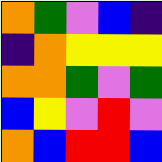[["orange", "green", "violet", "blue", "indigo"], ["indigo", "orange", "yellow", "yellow", "yellow"], ["orange", "orange", "green", "violet", "green"], ["blue", "yellow", "violet", "red", "violet"], ["orange", "blue", "red", "red", "blue"]]